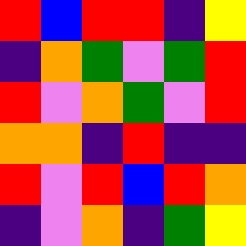[["red", "blue", "red", "red", "indigo", "yellow"], ["indigo", "orange", "green", "violet", "green", "red"], ["red", "violet", "orange", "green", "violet", "red"], ["orange", "orange", "indigo", "red", "indigo", "indigo"], ["red", "violet", "red", "blue", "red", "orange"], ["indigo", "violet", "orange", "indigo", "green", "yellow"]]